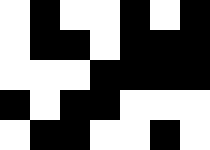[["white", "black", "white", "white", "black", "white", "black"], ["white", "black", "black", "white", "black", "black", "black"], ["white", "white", "white", "black", "black", "black", "black"], ["black", "white", "black", "black", "white", "white", "white"], ["white", "black", "black", "white", "white", "black", "white"]]